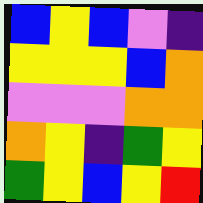[["blue", "yellow", "blue", "violet", "indigo"], ["yellow", "yellow", "yellow", "blue", "orange"], ["violet", "violet", "violet", "orange", "orange"], ["orange", "yellow", "indigo", "green", "yellow"], ["green", "yellow", "blue", "yellow", "red"]]